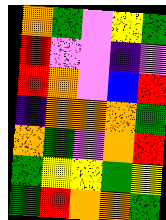[["orange", "green", "violet", "yellow", "green"], ["red", "violet", "violet", "indigo", "violet"], ["red", "orange", "violet", "blue", "red"], ["indigo", "orange", "orange", "orange", "green"], ["orange", "green", "violet", "orange", "red"], ["green", "yellow", "yellow", "green", "yellow"], ["green", "red", "orange", "orange", "green"]]